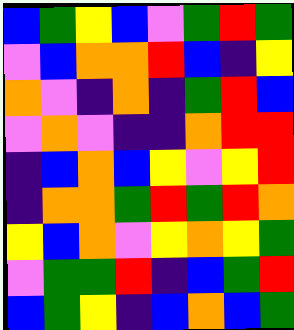[["blue", "green", "yellow", "blue", "violet", "green", "red", "green"], ["violet", "blue", "orange", "orange", "red", "blue", "indigo", "yellow"], ["orange", "violet", "indigo", "orange", "indigo", "green", "red", "blue"], ["violet", "orange", "violet", "indigo", "indigo", "orange", "red", "red"], ["indigo", "blue", "orange", "blue", "yellow", "violet", "yellow", "red"], ["indigo", "orange", "orange", "green", "red", "green", "red", "orange"], ["yellow", "blue", "orange", "violet", "yellow", "orange", "yellow", "green"], ["violet", "green", "green", "red", "indigo", "blue", "green", "red"], ["blue", "green", "yellow", "indigo", "blue", "orange", "blue", "green"]]